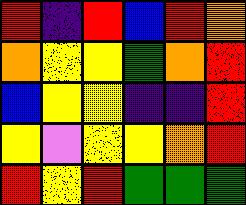[["red", "indigo", "red", "blue", "red", "orange"], ["orange", "yellow", "yellow", "green", "orange", "red"], ["blue", "yellow", "yellow", "indigo", "indigo", "red"], ["yellow", "violet", "yellow", "yellow", "orange", "red"], ["red", "yellow", "red", "green", "green", "green"]]